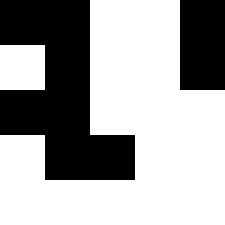[["black", "black", "white", "white", "black"], ["white", "black", "white", "white", "black"], ["black", "black", "white", "white", "white"], ["white", "black", "black", "white", "white"], ["white", "white", "white", "white", "white"]]